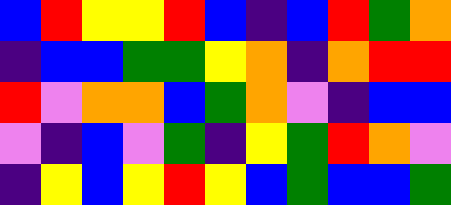[["blue", "red", "yellow", "yellow", "red", "blue", "indigo", "blue", "red", "green", "orange"], ["indigo", "blue", "blue", "green", "green", "yellow", "orange", "indigo", "orange", "red", "red"], ["red", "violet", "orange", "orange", "blue", "green", "orange", "violet", "indigo", "blue", "blue"], ["violet", "indigo", "blue", "violet", "green", "indigo", "yellow", "green", "red", "orange", "violet"], ["indigo", "yellow", "blue", "yellow", "red", "yellow", "blue", "green", "blue", "blue", "green"]]